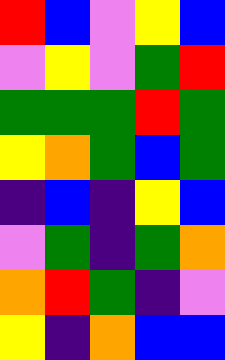[["red", "blue", "violet", "yellow", "blue"], ["violet", "yellow", "violet", "green", "red"], ["green", "green", "green", "red", "green"], ["yellow", "orange", "green", "blue", "green"], ["indigo", "blue", "indigo", "yellow", "blue"], ["violet", "green", "indigo", "green", "orange"], ["orange", "red", "green", "indigo", "violet"], ["yellow", "indigo", "orange", "blue", "blue"]]